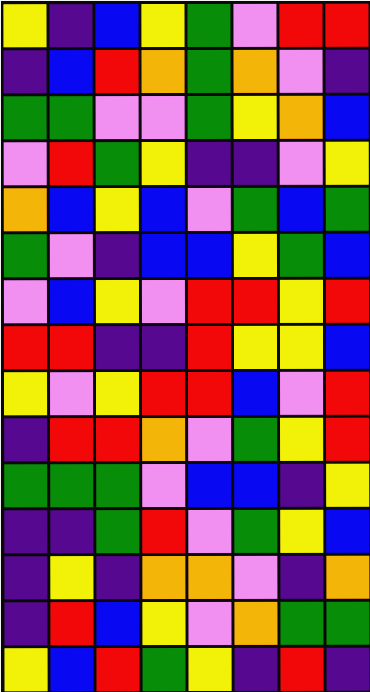[["yellow", "indigo", "blue", "yellow", "green", "violet", "red", "red"], ["indigo", "blue", "red", "orange", "green", "orange", "violet", "indigo"], ["green", "green", "violet", "violet", "green", "yellow", "orange", "blue"], ["violet", "red", "green", "yellow", "indigo", "indigo", "violet", "yellow"], ["orange", "blue", "yellow", "blue", "violet", "green", "blue", "green"], ["green", "violet", "indigo", "blue", "blue", "yellow", "green", "blue"], ["violet", "blue", "yellow", "violet", "red", "red", "yellow", "red"], ["red", "red", "indigo", "indigo", "red", "yellow", "yellow", "blue"], ["yellow", "violet", "yellow", "red", "red", "blue", "violet", "red"], ["indigo", "red", "red", "orange", "violet", "green", "yellow", "red"], ["green", "green", "green", "violet", "blue", "blue", "indigo", "yellow"], ["indigo", "indigo", "green", "red", "violet", "green", "yellow", "blue"], ["indigo", "yellow", "indigo", "orange", "orange", "violet", "indigo", "orange"], ["indigo", "red", "blue", "yellow", "violet", "orange", "green", "green"], ["yellow", "blue", "red", "green", "yellow", "indigo", "red", "indigo"]]